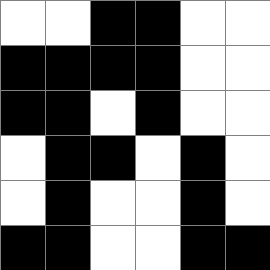[["white", "white", "black", "black", "white", "white"], ["black", "black", "black", "black", "white", "white"], ["black", "black", "white", "black", "white", "white"], ["white", "black", "black", "white", "black", "white"], ["white", "black", "white", "white", "black", "white"], ["black", "black", "white", "white", "black", "black"]]